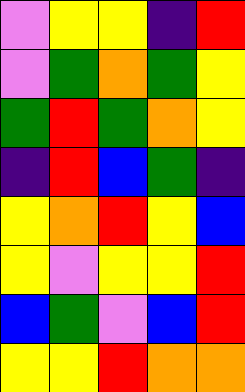[["violet", "yellow", "yellow", "indigo", "red"], ["violet", "green", "orange", "green", "yellow"], ["green", "red", "green", "orange", "yellow"], ["indigo", "red", "blue", "green", "indigo"], ["yellow", "orange", "red", "yellow", "blue"], ["yellow", "violet", "yellow", "yellow", "red"], ["blue", "green", "violet", "blue", "red"], ["yellow", "yellow", "red", "orange", "orange"]]